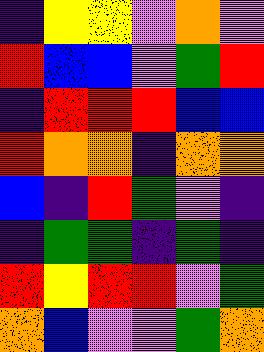[["indigo", "yellow", "yellow", "violet", "orange", "violet"], ["red", "blue", "blue", "violet", "green", "red"], ["indigo", "red", "red", "red", "blue", "blue"], ["red", "orange", "orange", "indigo", "orange", "orange"], ["blue", "indigo", "red", "green", "violet", "indigo"], ["indigo", "green", "green", "indigo", "green", "indigo"], ["red", "yellow", "red", "red", "violet", "green"], ["orange", "blue", "violet", "violet", "green", "orange"]]